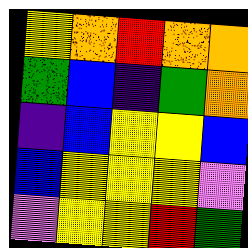[["yellow", "orange", "red", "orange", "orange"], ["green", "blue", "indigo", "green", "orange"], ["indigo", "blue", "yellow", "yellow", "blue"], ["blue", "yellow", "yellow", "yellow", "violet"], ["violet", "yellow", "yellow", "red", "green"]]